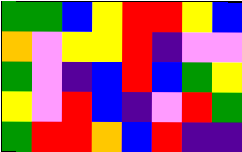[["green", "green", "blue", "yellow", "red", "red", "yellow", "blue"], ["orange", "violet", "yellow", "yellow", "red", "indigo", "violet", "violet"], ["green", "violet", "indigo", "blue", "red", "blue", "green", "yellow"], ["yellow", "violet", "red", "blue", "indigo", "violet", "red", "green"], ["green", "red", "red", "orange", "blue", "red", "indigo", "indigo"]]